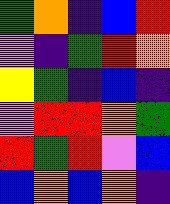[["green", "orange", "indigo", "blue", "red"], ["violet", "indigo", "green", "red", "orange"], ["yellow", "green", "indigo", "blue", "indigo"], ["violet", "red", "red", "orange", "green"], ["red", "green", "red", "violet", "blue"], ["blue", "orange", "blue", "orange", "indigo"]]